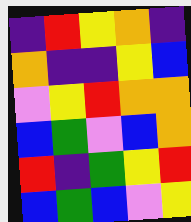[["indigo", "red", "yellow", "orange", "indigo"], ["orange", "indigo", "indigo", "yellow", "blue"], ["violet", "yellow", "red", "orange", "orange"], ["blue", "green", "violet", "blue", "orange"], ["red", "indigo", "green", "yellow", "red"], ["blue", "green", "blue", "violet", "yellow"]]